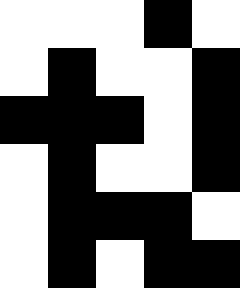[["white", "white", "white", "black", "white"], ["white", "black", "white", "white", "black"], ["black", "black", "black", "white", "black"], ["white", "black", "white", "white", "black"], ["white", "black", "black", "black", "white"], ["white", "black", "white", "black", "black"]]